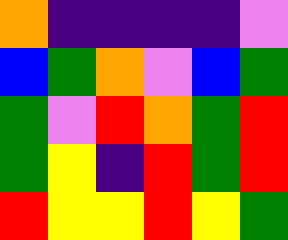[["orange", "indigo", "indigo", "indigo", "indigo", "violet"], ["blue", "green", "orange", "violet", "blue", "green"], ["green", "violet", "red", "orange", "green", "red"], ["green", "yellow", "indigo", "red", "green", "red"], ["red", "yellow", "yellow", "red", "yellow", "green"]]